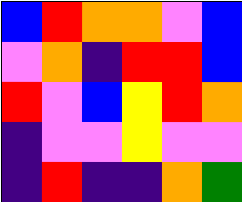[["blue", "red", "orange", "orange", "violet", "blue"], ["violet", "orange", "indigo", "red", "red", "blue"], ["red", "violet", "blue", "yellow", "red", "orange"], ["indigo", "violet", "violet", "yellow", "violet", "violet"], ["indigo", "red", "indigo", "indigo", "orange", "green"]]